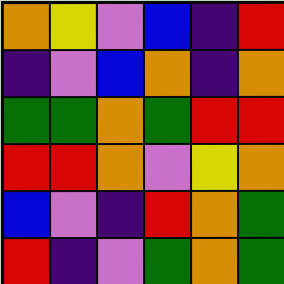[["orange", "yellow", "violet", "blue", "indigo", "red"], ["indigo", "violet", "blue", "orange", "indigo", "orange"], ["green", "green", "orange", "green", "red", "red"], ["red", "red", "orange", "violet", "yellow", "orange"], ["blue", "violet", "indigo", "red", "orange", "green"], ["red", "indigo", "violet", "green", "orange", "green"]]